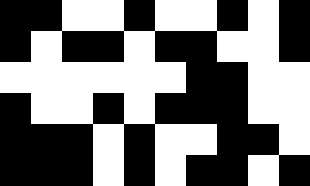[["black", "black", "white", "white", "black", "white", "white", "black", "white", "black"], ["black", "white", "black", "black", "white", "black", "black", "white", "white", "black"], ["white", "white", "white", "white", "white", "white", "black", "black", "white", "white"], ["black", "white", "white", "black", "white", "black", "black", "black", "white", "white"], ["black", "black", "black", "white", "black", "white", "white", "black", "black", "white"], ["black", "black", "black", "white", "black", "white", "black", "black", "white", "black"]]